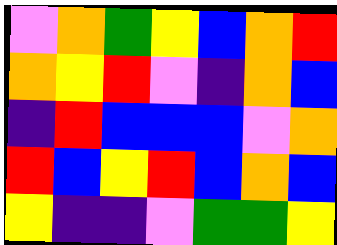[["violet", "orange", "green", "yellow", "blue", "orange", "red"], ["orange", "yellow", "red", "violet", "indigo", "orange", "blue"], ["indigo", "red", "blue", "blue", "blue", "violet", "orange"], ["red", "blue", "yellow", "red", "blue", "orange", "blue"], ["yellow", "indigo", "indigo", "violet", "green", "green", "yellow"]]